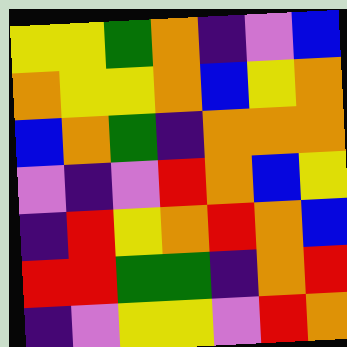[["yellow", "yellow", "green", "orange", "indigo", "violet", "blue"], ["orange", "yellow", "yellow", "orange", "blue", "yellow", "orange"], ["blue", "orange", "green", "indigo", "orange", "orange", "orange"], ["violet", "indigo", "violet", "red", "orange", "blue", "yellow"], ["indigo", "red", "yellow", "orange", "red", "orange", "blue"], ["red", "red", "green", "green", "indigo", "orange", "red"], ["indigo", "violet", "yellow", "yellow", "violet", "red", "orange"]]